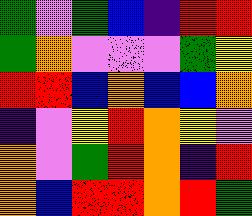[["green", "violet", "green", "blue", "indigo", "red", "red"], ["green", "orange", "violet", "violet", "violet", "green", "yellow"], ["red", "red", "blue", "orange", "blue", "blue", "orange"], ["indigo", "violet", "yellow", "red", "orange", "yellow", "violet"], ["orange", "violet", "green", "red", "orange", "indigo", "red"], ["orange", "blue", "red", "red", "orange", "red", "green"]]